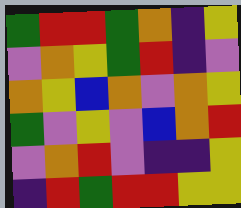[["green", "red", "red", "green", "orange", "indigo", "yellow"], ["violet", "orange", "yellow", "green", "red", "indigo", "violet"], ["orange", "yellow", "blue", "orange", "violet", "orange", "yellow"], ["green", "violet", "yellow", "violet", "blue", "orange", "red"], ["violet", "orange", "red", "violet", "indigo", "indigo", "yellow"], ["indigo", "red", "green", "red", "red", "yellow", "yellow"]]